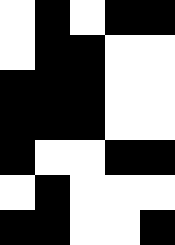[["white", "black", "white", "black", "black"], ["white", "black", "black", "white", "white"], ["black", "black", "black", "white", "white"], ["black", "black", "black", "white", "white"], ["black", "white", "white", "black", "black"], ["white", "black", "white", "white", "white"], ["black", "black", "white", "white", "black"]]